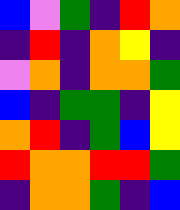[["blue", "violet", "green", "indigo", "red", "orange"], ["indigo", "red", "indigo", "orange", "yellow", "indigo"], ["violet", "orange", "indigo", "orange", "orange", "green"], ["blue", "indigo", "green", "green", "indigo", "yellow"], ["orange", "red", "indigo", "green", "blue", "yellow"], ["red", "orange", "orange", "red", "red", "green"], ["indigo", "orange", "orange", "green", "indigo", "blue"]]